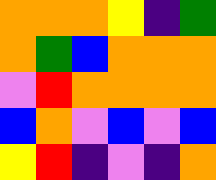[["orange", "orange", "orange", "yellow", "indigo", "green"], ["orange", "green", "blue", "orange", "orange", "orange"], ["violet", "red", "orange", "orange", "orange", "orange"], ["blue", "orange", "violet", "blue", "violet", "blue"], ["yellow", "red", "indigo", "violet", "indigo", "orange"]]